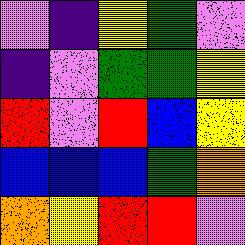[["violet", "indigo", "yellow", "green", "violet"], ["indigo", "violet", "green", "green", "yellow"], ["red", "violet", "red", "blue", "yellow"], ["blue", "blue", "blue", "green", "orange"], ["orange", "yellow", "red", "red", "violet"]]